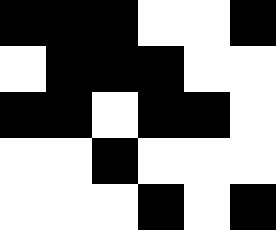[["black", "black", "black", "white", "white", "black"], ["white", "black", "black", "black", "white", "white"], ["black", "black", "white", "black", "black", "white"], ["white", "white", "black", "white", "white", "white"], ["white", "white", "white", "black", "white", "black"]]